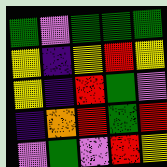[["green", "violet", "green", "green", "green"], ["yellow", "indigo", "yellow", "red", "yellow"], ["yellow", "indigo", "red", "green", "violet"], ["indigo", "orange", "red", "green", "red"], ["violet", "green", "violet", "red", "yellow"]]